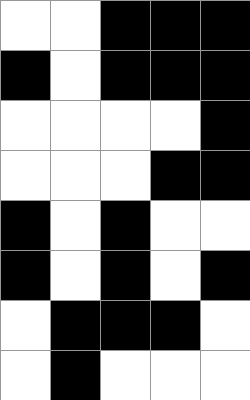[["white", "white", "black", "black", "black"], ["black", "white", "black", "black", "black"], ["white", "white", "white", "white", "black"], ["white", "white", "white", "black", "black"], ["black", "white", "black", "white", "white"], ["black", "white", "black", "white", "black"], ["white", "black", "black", "black", "white"], ["white", "black", "white", "white", "white"]]